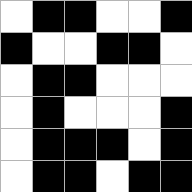[["white", "black", "black", "white", "white", "black"], ["black", "white", "white", "black", "black", "white"], ["white", "black", "black", "white", "white", "white"], ["white", "black", "white", "white", "white", "black"], ["white", "black", "black", "black", "white", "black"], ["white", "black", "black", "white", "black", "black"]]